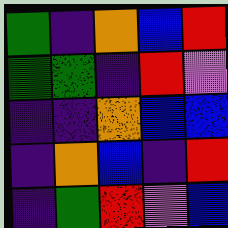[["green", "indigo", "orange", "blue", "red"], ["green", "green", "indigo", "red", "violet"], ["indigo", "indigo", "orange", "blue", "blue"], ["indigo", "orange", "blue", "indigo", "red"], ["indigo", "green", "red", "violet", "blue"]]